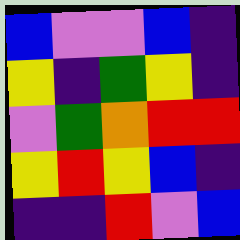[["blue", "violet", "violet", "blue", "indigo"], ["yellow", "indigo", "green", "yellow", "indigo"], ["violet", "green", "orange", "red", "red"], ["yellow", "red", "yellow", "blue", "indigo"], ["indigo", "indigo", "red", "violet", "blue"]]